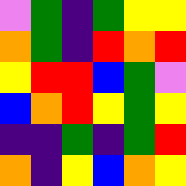[["violet", "green", "indigo", "green", "yellow", "yellow"], ["orange", "green", "indigo", "red", "orange", "red"], ["yellow", "red", "red", "blue", "green", "violet"], ["blue", "orange", "red", "yellow", "green", "yellow"], ["indigo", "indigo", "green", "indigo", "green", "red"], ["orange", "indigo", "yellow", "blue", "orange", "yellow"]]